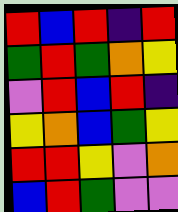[["red", "blue", "red", "indigo", "red"], ["green", "red", "green", "orange", "yellow"], ["violet", "red", "blue", "red", "indigo"], ["yellow", "orange", "blue", "green", "yellow"], ["red", "red", "yellow", "violet", "orange"], ["blue", "red", "green", "violet", "violet"]]